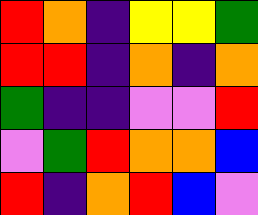[["red", "orange", "indigo", "yellow", "yellow", "green"], ["red", "red", "indigo", "orange", "indigo", "orange"], ["green", "indigo", "indigo", "violet", "violet", "red"], ["violet", "green", "red", "orange", "orange", "blue"], ["red", "indigo", "orange", "red", "blue", "violet"]]